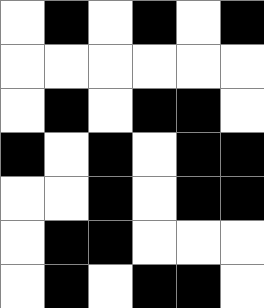[["white", "black", "white", "black", "white", "black"], ["white", "white", "white", "white", "white", "white"], ["white", "black", "white", "black", "black", "white"], ["black", "white", "black", "white", "black", "black"], ["white", "white", "black", "white", "black", "black"], ["white", "black", "black", "white", "white", "white"], ["white", "black", "white", "black", "black", "white"]]